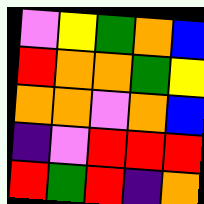[["violet", "yellow", "green", "orange", "blue"], ["red", "orange", "orange", "green", "yellow"], ["orange", "orange", "violet", "orange", "blue"], ["indigo", "violet", "red", "red", "red"], ["red", "green", "red", "indigo", "orange"]]